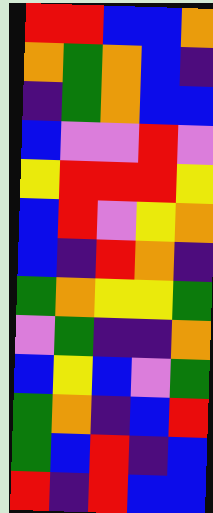[["red", "red", "blue", "blue", "orange"], ["orange", "green", "orange", "blue", "indigo"], ["indigo", "green", "orange", "blue", "blue"], ["blue", "violet", "violet", "red", "violet"], ["yellow", "red", "red", "red", "yellow"], ["blue", "red", "violet", "yellow", "orange"], ["blue", "indigo", "red", "orange", "indigo"], ["green", "orange", "yellow", "yellow", "green"], ["violet", "green", "indigo", "indigo", "orange"], ["blue", "yellow", "blue", "violet", "green"], ["green", "orange", "indigo", "blue", "red"], ["green", "blue", "red", "indigo", "blue"], ["red", "indigo", "red", "blue", "blue"]]